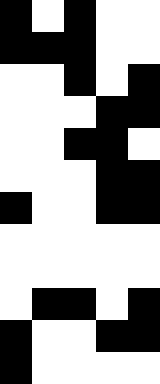[["black", "white", "black", "white", "white"], ["black", "black", "black", "white", "white"], ["white", "white", "black", "white", "black"], ["white", "white", "white", "black", "black"], ["white", "white", "black", "black", "white"], ["white", "white", "white", "black", "black"], ["black", "white", "white", "black", "black"], ["white", "white", "white", "white", "white"], ["white", "white", "white", "white", "white"], ["white", "black", "black", "white", "black"], ["black", "white", "white", "black", "black"], ["black", "white", "white", "white", "white"]]